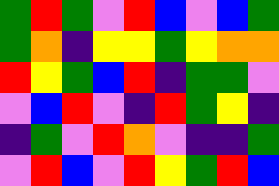[["green", "red", "green", "violet", "red", "blue", "violet", "blue", "green"], ["green", "orange", "indigo", "yellow", "yellow", "green", "yellow", "orange", "orange"], ["red", "yellow", "green", "blue", "red", "indigo", "green", "green", "violet"], ["violet", "blue", "red", "violet", "indigo", "red", "green", "yellow", "indigo"], ["indigo", "green", "violet", "red", "orange", "violet", "indigo", "indigo", "green"], ["violet", "red", "blue", "violet", "red", "yellow", "green", "red", "blue"]]